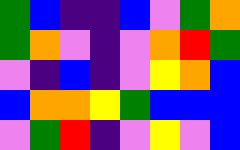[["green", "blue", "indigo", "indigo", "blue", "violet", "green", "orange"], ["green", "orange", "violet", "indigo", "violet", "orange", "red", "green"], ["violet", "indigo", "blue", "indigo", "violet", "yellow", "orange", "blue"], ["blue", "orange", "orange", "yellow", "green", "blue", "blue", "blue"], ["violet", "green", "red", "indigo", "violet", "yellow", "violet", "blue"]]